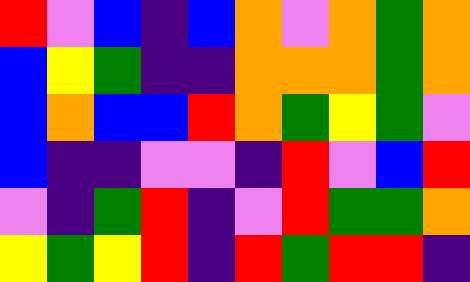[["red", "violet", "blue", "indigo", "blue", "orange", "violet", "orange", "green", "orange"], ["blue", "yellow", "green", "indigo", "indigo", "orange", "orange", "orange", "green", "orange"], ["blue", "orange", "blue", "blue", "red", "orange", "green", "yellow", "green", "violet"], ["blue", "indigo", "indigo", "violet", "violet", "indigo", "red", "violet", "blue", "red"], ["violet", "indigo", "green", "red", "indigo", "violet", "red", "green", "green", "orange"], ["yellow", "green", "yellow", "red", "indigo", "red", "green", "red", "red", "indigo"]]